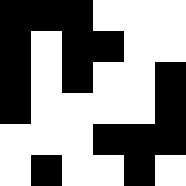[["black", "black", "black", "white", "white", "white"], ["black", "white", "black", "black", "white", "white"], ["black", "white", "black", "white", "white", "black"], ["black", "white", "white", "white", "white", "black"], ["white", "white", "white", "black", "black", "black"], ["white", "black", "white", "white", "black", "white"]]